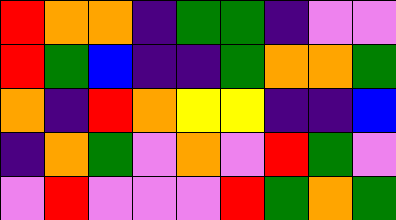[["red", "orange", "orange", "indigo", "green", "green", "indigo", "violet", "violet"], ["red", "green", "blue", "indigo", "indigo", "green", "orange", "orange", "green"], ["orange", "indigo", "red", "orange", "yellow", "yellow", "indigo", "indigo", "blue"], ["indigo", "orange", "green", "violet", "orange", "violet", "red", "green", "violet"], ["violet", "red", "violet", "violet", "violet", "red", "green", "orange", "green"]]